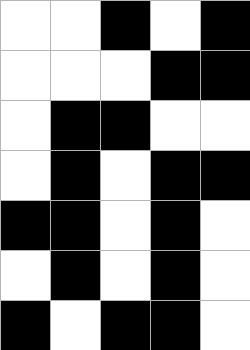[["white", "white", "black", "white", "black"], ["white", "white", "white", "black", "black"], ["white", "black", "black", "white", "white"], ["white", "black", "white", "black", "black"], ["black", "black", "white", "black", "white"], ["white", "black", "white", "black", "white"], ["black", "white", "black", "black", "white"]]